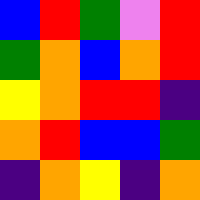[["blue", "red", "green", "violet", "red"], ["green", "orange", "blue", "orange", "red"], ["yellow", "orange", "red", "red", "indigo"], ["orange", "red", "blue", "blue", "green"], ["indigo", "orange", "yellow", "indigo", "orange"]]